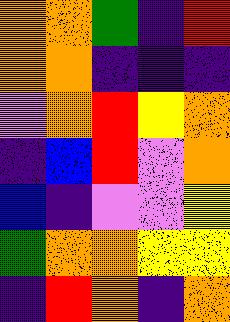[["orange", "orange", "green", "indigo", "red"], ["orange", "orange", "indigo", "indigo", "indigo"], ["violet", "orange", "red", "yellow", "orange"], ["indigo", "blue", "red", "violet", "orange"], ["blue", "indigo", "violet", "violet", "yellow"], ["green", "orange", "orange", "yellow", "yellow"], ["indigo", "red", "orange", "indigo", "orange"]]